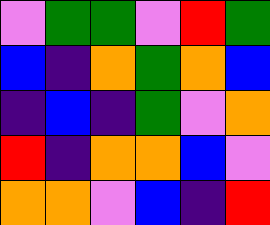[["violet", "green", "green", "violet", "red", "green"], ["blue", "indigo", "orange", "green", "orange", "blue"], ["indigo", "blue", "indigo", "green", "violet", "orange"], ["red", "indigo", "orange", "orange", "blue", "violet"], ["orange", "orange", "violet", "blue", "indigo", "red"]]